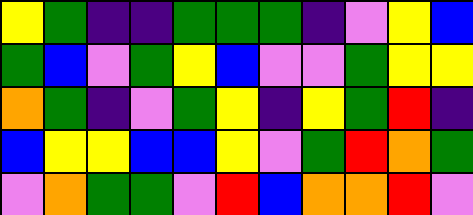[["yellow", "green", "indigo", "indigo", "green", "green", "green", "indigo", "violet", "yellow", "blue"], ["green", "blue", "violet", "green", "yellow", "blue", "violet", "violet", "green", "yellow", "yellow"], ["orange", "green", "indigo", "violet", "green", "yellow", "indigo", "yellow", "green", "red", "indigo"], ["blue", "yellow", "yellow", "blue", "blue", "yellow", "violet", "green", "red", "orange", "green"], ["violet", "orange", "green", "green", "violet", "red", "blue", "orange", "orange", "red", "violet"]]